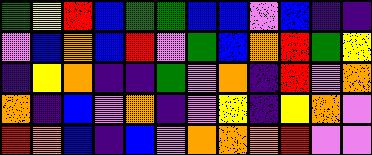[["green", "yellow", "red", "blue", "green", "green", "blue", "blue", "violet", "blue", "indigo", "indigo"], ["violet", "blue", "orange", "blue", "red", "violet", "green", "blue", "orange", "red", "green", "yellow"], ["indigo", "yellow", "orange", "indigo", "indigo", "green", "violet", "orange", "indigo", "red", "violet", "orange"], ["orange", "indigo", "blue", "violet", "orange", "indigo", "violet", "yellow", "indigo", "yellow", "orange", "violet"], ["red", "orange", "blue", "indigo", "blue", "violet", "orange", "orange", "orange", "red", "violet", "violet"]]